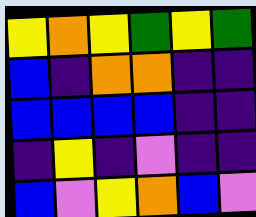[["yellow", "orange", "yellow", "green", "yellow", "green"], ["blue", "indigo", "orange", "orange", "indigo", "indigo"], ["blue", "blue", "blue", "blue", "indigo", "indigo"], ["indigo", "yellow", "indigo", "violet", "indigo", "indigo"], ["blue", "violet", "yellow", "orange", "blue", "violet"]]